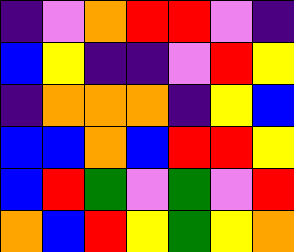[["indigo", "violet", "orange", "red", "red", "violet", "indigo"], ["blue", "yellow", "indigo", "indigo", "violet", "red", "yellow"], ["indigo", "orange", "orange", "orange", "indigo", "yellow", "blue"], ["blue", "blue", "orange", "blue", "red", "red", "yellow"], ["blue", "red", "green", "violet", "green", "violet", "red"], ["orange", "blue", "red", "yellow", "green", "yellow", "orange"]]